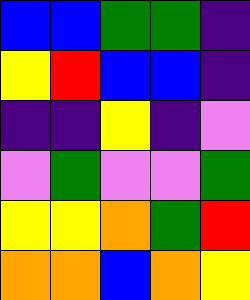[["blue", "blue", "green", "green", "indigo"], ["yellow", "red", "blue", "blue", "indigo"], ["indigo", "indigo", "yellow", "indigo", "violet"], ["violet", "green", "violet", "violet", "green"], ["yellow", "yellow", "orange", "green", "red"], ["orange", "orange", "blue", "orange", "yellow"]]